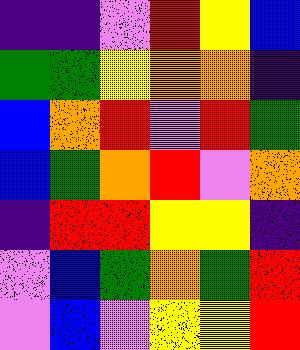[["indigo", "indigo", "violet", "red", "yellow", "blue"], ["green", "green", "yellow", "orange", "orange", "indigo"], ["blue", "orange", "red", "violet", "red", "green"], ["blue", "green", "orange", "red", "violet", "orange"], ["indigo", "red", "red", "yellow", "yellow", "indigo"], ["violet", "blue", "green", "orange", "green", "red"], ["violet", "blue", "violet", "yellow", "yellow", "red"]]